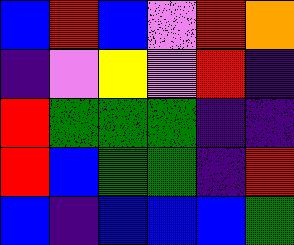[["blue", "red", "blue", "violet", "red", "orange"], ["indigo", "violet", "yellow", "violet", "red", "indigo"], ["red", "green", "green", "green", "indigo", "indigo"], ["red", "blue", "green", "green", "indigo", "red"], ["blue", "indigo", "blue", "blue", "blue", "green"]]